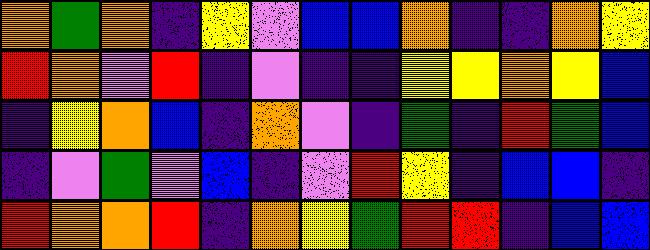[["orange", "green", "orange", "indigo", "yellow", "violet", "blue", "blue", "orange", "indigo", "indigo", "orange", "yellow"], ["red", "orange", "violet", "red", "indigo", "violet", "indigo", "indigo", "yellow", "yellow", "orange", "yellow", "blue"], ["indigo", "yellow", "orange", "blue", "indigo", "orange", "violet", "indigo", "green", "indigo", "red", "green", "blue"], ["indigo", "violet", "green", "violet", "blue", "indigo", "violet", "red", "yellow", "indigo", "blue", "blue", "indigo"], ["red", "orange", "orange", "red", "indigo", "orange", "yellow", "green", "red", "red", "indigo", "blue", "blue"]]